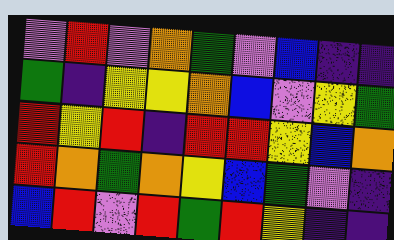[["violet", "red", "violet", "orange", "green", "violet", "blue", "indigo", "indigo"], ["green", "indigo", "yellow", "yellow", "orange", "blue", "violet", "yellow", "green"], ["red", "yellow", "red", "indigo", "red", "red", "yellow", "blue", "orange"], ["red", "orange", "green", "orange", "yellow", "blue", "green", "violet", "indigo"], ["blue", "red", "violet", "red", "green", "red", "yellow", "indigo", "indigo"]]